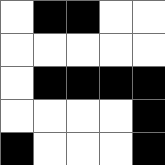[["white", "black", "black", "white", "white"], ["white", "white", "white", "white", "white"], ["white", "black", "black", "black", "black"], ["white", "white", "white", "white", "black"], ["black", "white", "white", "white", "black"]]